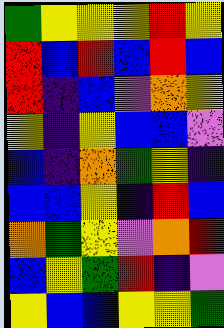[["green", "yellow", "yellow", "yellow", "red", "yellow"], ["red", "blue", "red", "blue", "red", "blue"], ["red", "indigo", "blue", "violet", "orange", "yellow"], ["yellow", "indigo", "yellow", "blue", "blue", "violet"], ["blue", "indigo", "orange", "green", "yellow", "indigo"], ["blue", "blue", "yellow", "indigo", "red", "blue"], ["orange", "green", "yellow", "violet", "orange", "red"], ["blue", "yellow", "green", "red", "indigo", "violet"], ["yellow", "blue", "blue", "yellow", "yellow", "green"]]